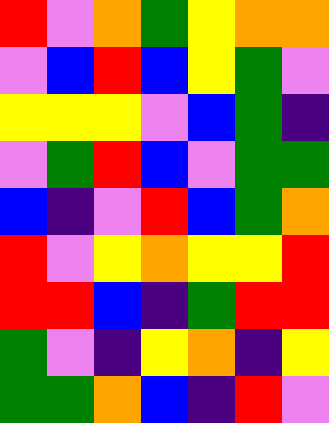[["red", "violet", "orange", "green", "yellow", "orange", "orange"], ["violet", "blue", "red", "blue", "yellow", "green", "violet"], ["yellow", "yellow", "yellow", "violet", "blue", "green", "indigo"], ["violet", "green", "red", "blue", "violet", "green", "green"], ["blue", "indigo", "violet", "red", "blue", "green", "orange"], ["red", "violet", "yellow", "orange", "yellow", "yellow", "red"], ["red", "red", "blue", "indigo", "green", "red", "red"], ["green", "violet", "indigo", "yellow", "orange", "indigo", "yellow"], ["green", "green", "orange", "blue", "indigo", "red", "violet"]]